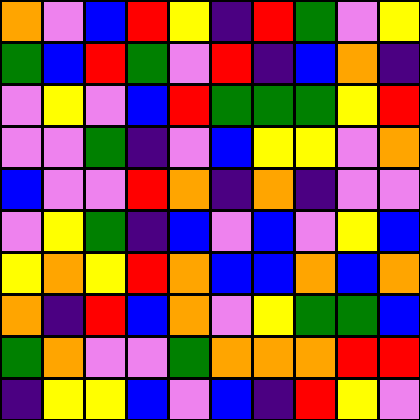[["orange", "violet", "blue", "red", "yellow", "indigo", "red", "green", "violet", "yellow"], ["green", "blue", "red", "green", "violet", "red", "indigo", "blue", "orange", "indigo"], ["violet", "yellow", "violet", "blue", "red", "green", "green", "green", "yellow", "red"], ["violet", "violet", "green", "indigo", "violet", "blue", "yellow", "yellow", "violet", "orange"], ["blue", "violet", "violet", "red", "orange", "indigo", "orange", "indigo", "violet", "violet"], ["violet", "yellow", "green", "indigo", "blue", "violet", "blue", "violet", "yellow", "blue"], ["yellow", "orange", "yellow", "red", "orange", "blue", "blue", "orange", "blue", "orange"], ["orange", "indigo", "red", "blue", "orange", "violet", "yellow", "green", "green", "blue"], ["green", "orange", "violet", "violet", "green", "orange", "orange", "orange", "red", "red"], ["indigo", "yellow", "yellow", "blue", "violet", "blue", "indigo", "red", "yellow", "violet"]]